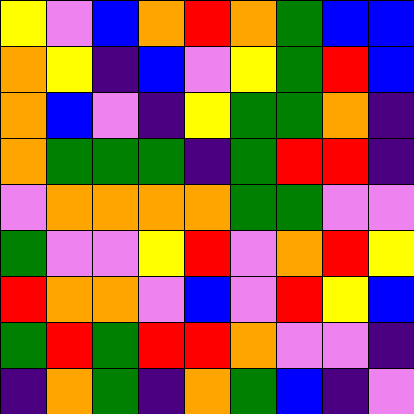[["yellow", "violet", "blue", "orange", "red", "orange", "green", "blue", "blue"], ["orange", "yellow", "indigo", "blue", "violet", "yellow", "green", "red", "blue"], ["orange", "blue", "violet", "indigo", "yellow", "green", "green", "orange", "indigo"], ["orange", "green", "green", "green", "indigo", "green", "red", "red", "indigo"], ["violet", "orange", "orange", "orange", "orange", "green", "green", "violet", "violet"], ["green", "violet", "violet", "yellow", "red", "violet", "orange", "red", "yellow"], ["red", "orange", "orange", "violet", "blue", "violet", "red", "yellow", "blue"], ["green", "red", "green", "red", "red", "orange", "violet", "violet", "indigo"], ["indigo", "orange", "green", "indigo", "orange", "green", "blue", "indigo", "violet"]]